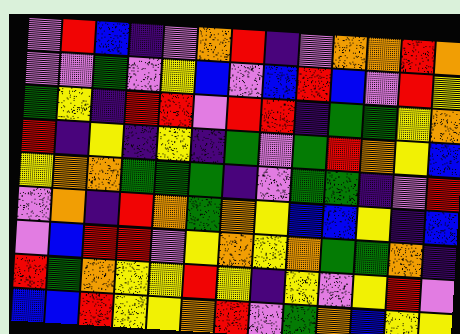[["violet", "red", "blue", "indigo", "violet", "orange", "red", "indigo", "violet", "orange", "orange", "red", "orange"], ["violet", "violet", "green", "violet", "yellow", "blue", "violet", "blue", "red", "blue", "violet", "red", "yellow"], ["green", "yellow", "indigo", "red", "red", "violet", "red", "red", "indigo", "green", "green", "yellow", "orange"], ["red", "indigo", "yellow", "indigo", "yellow", "indigo", "green", "violet", "green", "red", "orange", "yellow", "blue"], ["yellow", "orange", "orange", "green", "green", "green", "indigo", "violet", "green", "green", "indigo", "violet", "red"], ["violet", "orange", "indigo", "red", "orange", "green", "orange", "yellow", "blue", "blue", "yellow", "indigo", "blue"], ["violet", "blue", "red", "red", "violet", "yellow", "orange", "yellow", "orange", "green", "green", "orange", "indigo"], ["red", "green", "orange", "yellow", "yellow", "red", "yellow", "indigo", "yellow", "violet", "yellow", "red", "violet"], ["blue", "blue", "red", "yellow", "yellow", "orange", "red", "violet", "green", "orange", "blue", "yellow", "yellow"]]